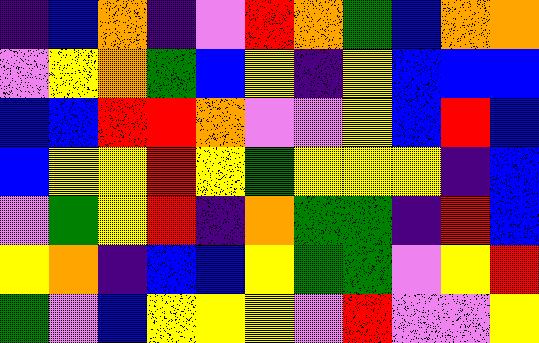[["indigo", "blue", "orange", "indigo", "violet", "red", "orange", "green", "blue", "orange", "orange"], ["violet", "yellow", "orange", "green", "blue", "yellow", "indigo", "yellow", "blue", "blue", "blue"], ["blue", "blue", "red", "red", "orange", "violet", "violet", "yellow", "blue", "red", "blue"], ["blue", "yellow", "yellow", "red", "yellow", "green", "yellow", "yellow", "yellow", "indigo", "blue"], ["violet", "green", "yellow", "red", "indigo", "orange", "green", "green", "indigo", "red", "blue"], ["yellow", "orange", "indigo", "blue", "blue", "yellow", "green", "green", "violet", "yellow", "red"], ["green", "violet", "blue", "yellow", "yellow", "yellow", "violet", "red", "violet", "violet", "yellow"]]